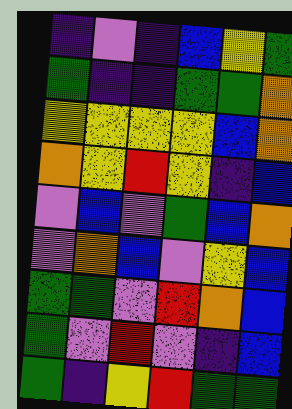[["indigo", "violet", "indigo", "blue", "yellow", "green"], ["green", "indigo", "indigo", "green", "green", "orange"], ["yellow", "yellow", "yellow", "yellow", "blue", "orange"], ["orange", "yellow", "red", "yellow", "indigo", "blue"], ["violet", "blue", "violet", "green", "blue", "orange"], ["violet", "orange", "blue", "violet", "yellow", "blue"], ["green", "green", "violet", "red", "orange", "blue"], ["green", "violet", "red", "violet", "indigo", "blue"], ["green", "indigo", "yellow", "red", "green", "green"]]